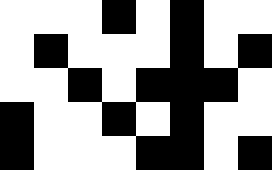[["white", "white", "white", "black", "white", "black", "white", "white"], ["white", "black", "white", "white", "white", "black", "white", "black"], ["white", "white", "black", "white", "black", "black", "black", "white"], ["black", "white", "white", "black", "white", "black", "white", "white"], ["black", "white", "white", "white", "black", "black", "white", "black"]]